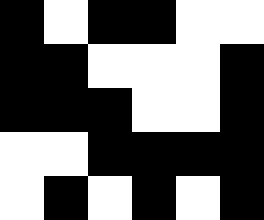[["black", "white", "black", "black", "white", "white"], ["black", "black", "white", "white", "white", "black"], ["black", "black", "black", "white", "white", "black"], ["white", "white", "black", "black", "black", "black"], ["white", "black", "white", "black", "white", "black"]]